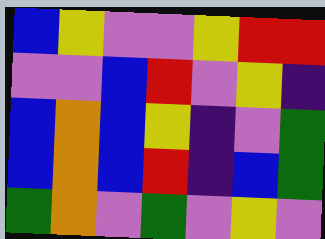[["blue", "yellow", "violet", "violet", "yellow", "red", "red"], ["violet", "violet", "blue", "red", "violet", "yellow", "indigo"], ["blue", "orange", "blue", "yellow", "indigo", "violet", "green"], ["blue", "orange", "blue", "red", "indigo", "blue", "green"], ["green", "orange", "violet", "green", "violet", "yellow", "violet"]]